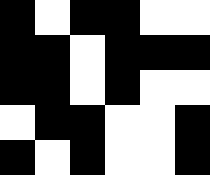[["black", "white", "black", "black", "white", "white"], ["black", "black", "white", "black", "black", "black"], ["black", "black", "white", "black", "white", "white"], ["white", "black", "black", "white", "white", "black"], ["black", "white", "black", "white", "white", "black"]]